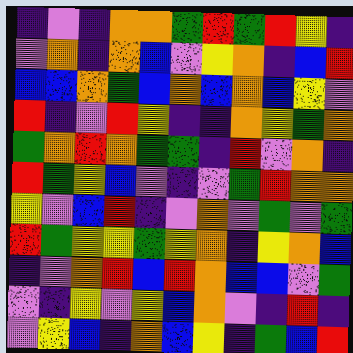[["indigo", "violet", "indigo", "orange", "orange", "green", "red", "green", "red", "yellow", "indigo"], ["violet", "orange", "indigo", "orange", "blue", "violet", "yellow", "orange", "indigo", "blue", "red"], ["blue", "blue", "orange", "green", "blue", "orange", "blue", "orange", "blue", "yellow", "violet"], ["red", "indigo", "violet", "red", "yellow", "indigo", "indigo", "orange", "yellow", "green", "orange"], ["green", "orange", "red", "orange", "green", "green", "indigo", "red", "violet", "orange", "indigo"], ["red", "green", "yellow", "blue", "violet", "indigo", "violet", "green", "red", "orange", "orange"], ["yellow", "violet", "blue", "red", "indigo", "violet", "orange", "violet", "green", "violet", "green"], ["red", "green", "yellow", "yellow", "green", "yellow", "orange", "indigo", "yellow", "orange", "blue"], ["indigo", "violet", "orange", "red", "blue", "red", "orange", "blue", "blue", "violet", "green"], ["violet", "indigo", "yellow", "violet", "yellow", "blue", "orange", "violet", "indigo", "red", "indigo"], ["violet", "yellow", "blue", "indigo", "orange", "blue", "yellow", "indigo", "green", "blue", "red"]]